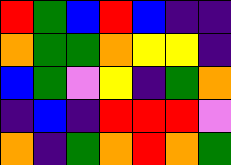[["red", "green", "blue", "red", "blue", "indigo", "indigo"], ["orange", "green", "green", "orange", "yellow", "yellow", "indigo"], ["blue", "green", "violet", "yellow", "indigo", "green", "orange"], ["indigo", "blue", "indigo", "red", "red", "red", "violet"], ["orange", "indigo", "green", "orange", "red", "orange", "green"]]